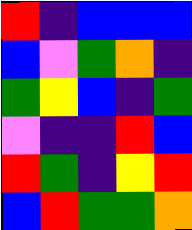[["red", "indigo", "blue", "blue", "blue"], ["blue", "violet", "green", "orange", "indigo"], ["green", "yellow", "blue", "indigo", "green"], ["violet", "indigo", "indigo", "red", "blue"], ["red", "green", "indigo", "yellow", "red"], ["blue", "red", "green", "green", "orange"]]